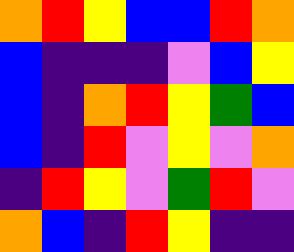[["orange", "red", "yellow", "blue", "blue", "red", "orange"], ["blue", "indigo", "indigo", "indigo", "violet", "blue", "yellow"], ["blue", "indigo", "orange", "red", "yellow", "green", "blue"], ["blue", "indigo", "red", "violet", "yellow", "violet", "orange"], ["indigo", "red", "yellow", "violet", "green", "red", "violet"], ["orange", "blue", "indigo", "red", "yellow", "indigo", "indigo"]]